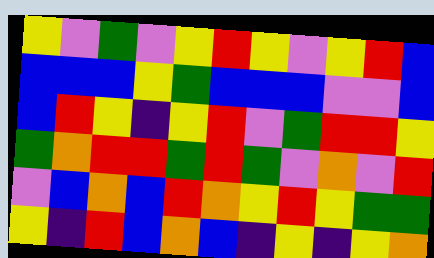[["yellow", "violet", "green", "violet", "yellow", "red", "yellow", "violet", "yellow", "red", "blue"], ["blue", "blue", "blue", "yellow", "green", "blue", "blue", "blue", "violet", "violet", "blue"], ["blue", "red", "yellow", "indigo", "yellow", "red", "violet", "green", "red", "red", "yellow"], ["green", "orange", "red", "red", "green", "red", "green", "violet", "orange", "violet", "red"], ["violet", "blue", "orange", "blue", "red", "orange", "yellow", "red", "yellow", "green", "green"], ["yellow", "indigo", "red", "blue", "orange", "blue", "indigo", "yellow", "indigo", "yellow", "orange"]]